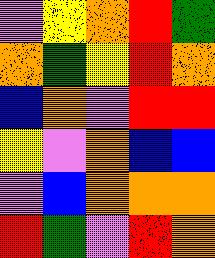[["violet", "yellow", "orange", "red", "green"], ["orange", "green", "yellow", "red", "orange"], ["blue", "orange", "violet", "red", "red"], ["yellow", "violet", "orange", "blue", "blue"], ["violet", "blue", "orange", "orange", "orange"], ["red", "green", "violet", "red", "orange"]]